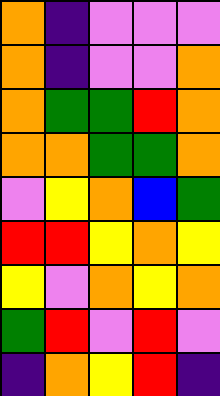[["orange", "indigo", "violet", "violet", "violet"], ["orange", "indigo", "violet", "violet", "orange"], ["orange", "green", "green", "red", "orange"], ["orange", "orange", "green", "green", "orange"], ["violet", "yellow", "orange", "blue", "green"], ["red", "red", "yellow", "orange", "yellow"], ["yellow", "violet", "orange", "yellow", "orange"], ["green", "red", "violet", "red", "violet"], ["indigo", "orange", "yellow", "red", "indigo"]]